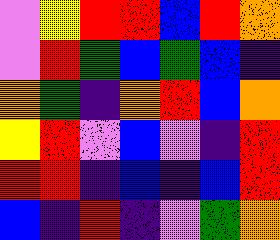[["violet", "yellow", "red", "red", "blue", "red", "orange"], ["violet", "red", "green", "blue", "green", "blue", "indigo"], ["orange", "green", "indigo", "orange", "red", "blue", "orange"], ["yellow", "red", "violet", "blue", "violet", "indigo", "red"], ["red", "red", "indigo", "blue", "indigo", "blue", "red"], ["blue", "indigo", "red", "indigo", "violet", "green", "orange"]]